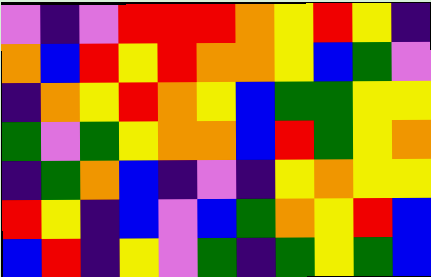[["violet", "indigo", "violet", "red", "red", "red", "orange", "yellow", "red", "yellow", "indigo"], ["orange", "blue", "red", "yellow", "red", "orange", "orange", "yellow", "blue", "green", "violet"], ["indigo", "orange", "yellow", "red", "orange", "yellow", "blue", "green", "green", "yellow", "yellow"], ["green", "violet", "green", "yellow", "orange", "orange", "blue", "red", "green", "yellow", "orange"], ["indigo", "green", "orange", "blue", "indigo", "violet", "indigo", "yellow", "orange", "yellow", "yellow"], ["red", "yellow", "indigo", "blue", "violet", "blue", "green", "orange", "yellow", "red", "blue"], ["blue", "red", "indigo", "yellow", "violet", "green", "indigo", "green", "yellow", "green", "blue"]]